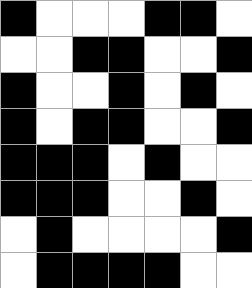[["black", "white", "white", "white", "black", "black", "white"], ["white", "white", "black", "black", "white", "white", "black"], ["black", "white", "white", "black", "white", "black", "white"], ["black", "white", "black", "black", "white", "white", "black"], ["black", "black", "black", "white", "black", "white", "white"], ["black", "black", "black", "white", "white", "black", "white"], ["white", "black", "white", "white", "white", "white", "black"], ["white", "black", "black", "black", "black", "white", "white"]]